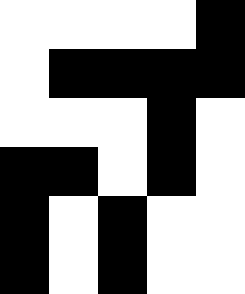[["white", "white", "white", "white", "black"], ["white", "black", "black", "black", "black"], ["white", "white", "white", "black", "white"], ["black", "black", "white", "black", "white"], ["black", "white", "black", "white", "white"], ["black", "white", "black", "white", "white"]]